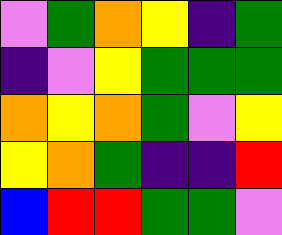[["violet", "green", "orange", "yellow", "indigo", "green"], ["indigo", "violet", "yellow", "green", "green", "green"], ["orange", "yellow", "orange", "green", "violet", "yellow"], ["yellow", "orange", "green", "indigo", "indigo", "red"], ["blue", "red", "red", "green", "green", "violet"]]